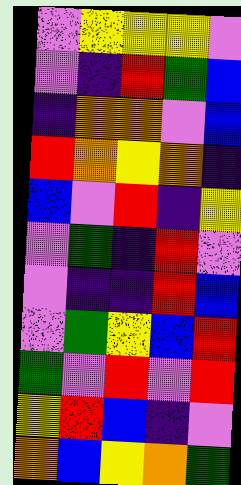[["violet", "yellow", "yellow", "yellow", "violet"], ["violet", "indigo", "red", "green", "blue"], ["indigo", "orange", "orange", "violet", "blue"], ["red", "orange", "yellow", "orange", "indigo"], ["blue", "violet", "red", "indigo", "yellow"], ["violet", "green", "indigo", "red", "violet"], ["violet", "indigo", "indigo", "red", "blue"], ["violet", "green", "yellow", "blue", "red"], ["green", "violet", "red", "violet", "red"], ["yellow", "red", "blue", "indigo", "violet"], ["orange", "blue", "yellow", "orange", "green"]]